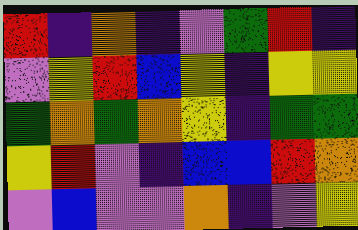[["red", "indigo", "orange", "indigo", "violet", "green", "red", "indigo"], ["violet", "yellow", "red", "blue", "yellow", "indigo", "yellow", "yellow"], ["green", "orange", "green", "orange", "yellow", "indigo", "green", "green"], ["yellow", "red", "violet", "indigo", "blue", "blue", "red", "orange"], ["violet", "blue", "violet", "violet", "orange", "indigo", "violet", "yellow"]]